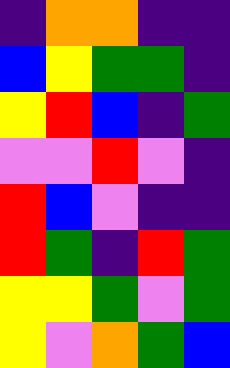[["indigo", "orange", "orange", "indigo", "indigo"], ["blue", "yellow", "green", "green", "indigo"], ["yellow", "red", "blue", "indigo", "green"], ["violet", "violet", "red", "violet", "indigo"], ["red", "blue", "violet", "indigo", "indigo"], ["red", "green", "indigo", "red", "green"], ["yellow", "yellow", "green", "violet", "green"], ["yellow", "violet", "orange", "green", "blue"]]